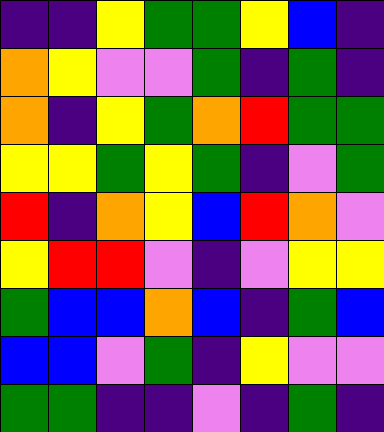[["indigo", "indigo", "yellow", "green", "green", "yellow", "blue", "indigo"], ["orange", "yellow", "violet", "violet", "green", "indigo", "green", "indigo"], ["orange", "indigo", "yellow", "green", "orange", "red", "green", "green"], ["yellow", "yellow", "green", "yellow", "green", "indigo", "violet", "green"], ["red", "indigo", "orange", "yellow", "blue", "red", "orange", "violet"], ["yellow", "red", "red", "violet", "indigo", "violet", "yellow", "yellow"], ["green", "blue", "blue", "orange", "blue", "indigo", "green", "blue"], ["blue", "blue", "violet", "green", "indigo", "yellow", "violet", "violet"], ["green", "green", "indigo", "indigo", "violet", "indigo", "green", "indigo"]]